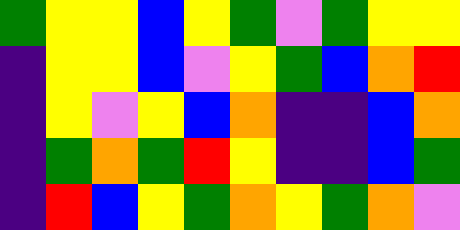[["green", "yellow", "yellow", "blue", "yellow", "green", "violet", "green", "yellow", "yellow"], ["indigo", "yellow", "yellow", "blue", "violet", "yellow", "green", "blue", "orange", "red"], ["indigo", "yellow", "violet", "yellow", "blue", "orange", "indigo", "indigo", "blue", "orange"], ["indigo", "green", "orange", "green", "red", "yellow", "indigo", "indigo", "blue", "green"], ["indigo", "red", "blue", "yellow", "green", "orange", "yellow", "green", "orange", "violet"]]